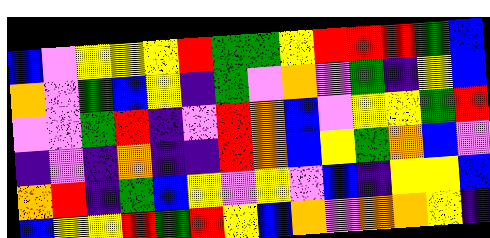[["blue", "violet", "yellow", "yellow", "yellow", "red", "green", "green", "yellow", "red", "red", "red", "green", "blue"], ["orange", "violet", "green", "blue", "yellow", "indigo", "green", "violet", "orange", "violet", "green", "indigo", "yellow", "blue"], ["violet", "violet", "green", "red", "indigo", "violet", "red", "orange", "blue", "violet", "yellow", "yellow", "green", "red"], ["indigo", "violet", "indigo", "orange", "indigo", "indigo", "red", "orange", "blue", "yellow", "green", "orange", "blue", "violet"], ["orange", "red", "indigo", "green", "blue", "yellow", "violet", "yellow", "violet", "blue", "indigo", "yellow", "yellow", "blue"], ["blue", "yellow", "yellow", "red", "green", "red", "yellow", "blue", "orange", "violet", "orange", "orange", "yellow", "indigo"]]